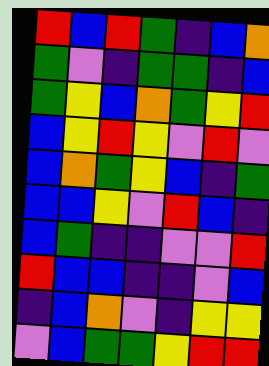[["red", "blue", "red", "green", "indigo", "blue", "orange"], ["green", "violet", "indigo", "green", "green", "indigo", "blue"], ["green", "yellow", "blue", "orange", "green", "yellow", "red"], ["blue", "yellow", "red", "yellow", "violet", "red", "violet"], ["blue", "orange", "green", "yellow", "blue", "indigo", "green"], ["blue", "blue", "yellow", "violet", "red", "blue", "indigo"], ["blue", "green", "indigo", "indigo", "violet", "violet", "red"], ["red", "blue", "blue", "indigo", "indigo", "violet", "blue"], ["indigo", "blue", "orange", "violet", "indigo", "yellow", "yellow"], ["violet", "blue", "green", "green", "yellow", "red", "red"]]